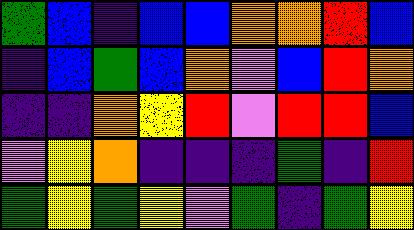[["green", "blue", "indigo", "blue", "blue", "orange", "orange", "red", "blue"], ["indigo", "blue", "green", "blue", "orange", "violet", "blue", "red", "orange"], ["indigo", "indigo", "orange", "yellow", "red", "violet", "red", "red", "blue"], ["violet", "yellow", "orange", "indigo", "indigo", "indigo", "green", "indigo", "red"], ["green", "yellow", "green", "yellow", "violet", "green", "indigo", "green", "yellow"]]